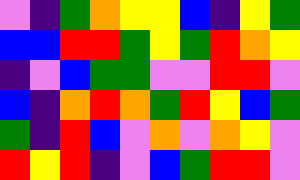[["violet", "indigo", "green", "orange", "yellow", "yellow", "blue", "indigo", "yellow", "green"], ["blue", "blue", "red", "red", "green", "yellow", "green", "red", "orange", "yellow"], ["indigo", "violet", "blue", "green", "green", "violet", "violet", "red", "red", "violet"], ["blue", "indigo", "orange", "red", "orange", "green", "red", "yellow", "blue", "green"], ["green", "indigo", "red", "blue", "violet", "orange", "violet", "orange", "yellow", "violet"], ["red", "yellow", "red", "indigo", "violet", "blue", "green", "red", "red", "violet"]]